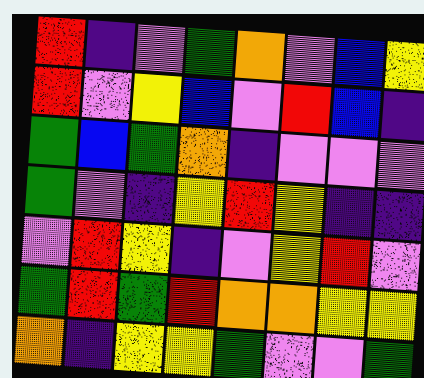[["red", "indigo", "violet", "green", "orange", "violet", "blue", "yellow"], ["red", "violet", "yellow", "blue", "violet", "red", "blue", "indigo"], ["green", "blue", "green", "orange", "indigo", "violet", "violet", "violet"], ["green", "violet", "indigo", "yellow", "red", "yellow", "indigo", "indigo"], ["violet", "red", "yellow", "indigo", "violet", "yellow", "red", "violet"], ["green", "red", "green", "red", "orange", "orange", "yellow", "yellow"], ["orange", "indigo", "yellow", "yellow", "green", "violet", "violet", "green"]]